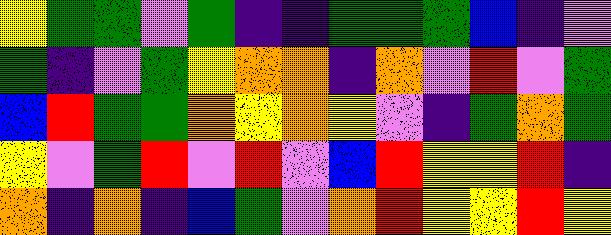[["yellow", "green", "green", "violet", "green", "indigo", "indigo", "green", "green", "green", "blue", "indigo", "violet"], ["green", "indigo", "violet", "green", "yellow", "orange", "orange", "indigo", "orange", "violet", "red", "violet", "green"], ["blue", "red", "green", "green", "orange", "yellow", "orange", "yellow", "violet", "indigo", "green", "orange", "green"], ["yellow", "violet", "green", "red", "violet", "red", "violet", "blue", "red", "yellow", "yellow", "red", "indigo"], ["orange", "indigo", "orange", "indigo", "blue", "green", "violet", "orange", "red", "yellow", "yellow", "red", "yellow"]]